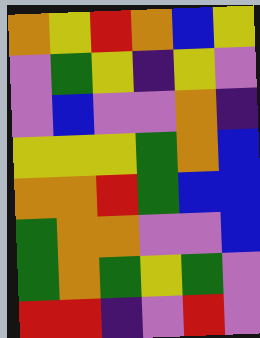[["orange", "yellow", "red", "orange", "blue", "yellow"], ["violet", "green", "yellow", "indigo", "yellow", "violet"], ["violet", "blue", "violet", "violet", "orange", "indigo"], ["yellow", "yellow", "yellow", "green", "orange", "blue"], ["orange", "orange", "red", "green", "blue", "blue"], ["green", "orange", "orange", "violet", "violet", "blue"], ["green", "orange", "green", "yellow", "green", "violet"], ["red", "red", "indigo", "violet", "red", "violet"]]